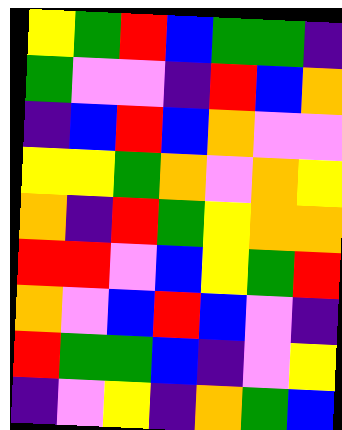[["yellow", "green", "red", "blue", "green", "green", "indigo"], ["green", "violet", "violet", "indigo", "red", "blue", "orange"], ["indigo", "blue", "red", "blue", "orange", "violet", "violet"], ["yellow", "yellow", "green", "orange", "violet", "orange", "yellow"], ["orange", "indigo", "red", "green", "yellow", "orange", "orange"], ["red", "red", "violet", "blue", "yellow", "green", "red"], ["orange", "violet", "blue", "red", "blue", "violet", "indigo"], ["red", "green", "green", "blue", "indigo", "violet", "yellow"], ["indigo", "violet", "yellow", "indigo", "orange", "green", "blue"]]